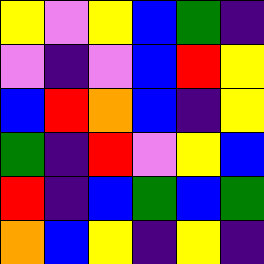[["yellow", "violet", "yellow", "blue", "green", "indigo"], ["violet", "indigo", "violet", "blue", "red", "yellow"], ["blue", "red", "orange", "blue", "indigo", "yellow"], ["green", "indigo", "red", "violet", "yellow", "blue"], ["red", "indigo", "blue", "green", "blue", "green"], ["orange", "blue", "yellow", "indigo", "yellow", "indigo"]]